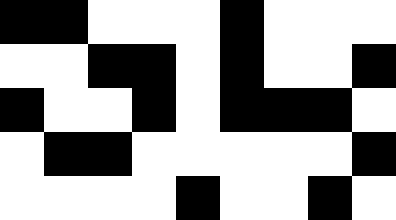[["black", "black", "white", "white", "white", "black", "white", "white", "white"], ["white", "white", "black", "black", "white", "black", "white", "white", "black"], ["black", "white", "white", "black", "white", "black", "black", "black", "white"], ["white", "black", "black", "white", "white", "white", "white", "white", "black"], ["white", "white", "white", "white", "black", "white", "white", "black", "white"]]